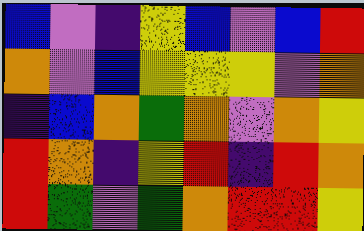[["blue", "violet", "indigo", "yellow", "blue", "violet", "blue", "red"], ["orange", "violet", "blue", "yellow", "yellow", "yellow", "violet", "orange"], ["indigo", "blue", "orange", "green", "orange", "violet", "orange", "yellow"], ["red", "orange", "indigo", "yellow", "red", "indigo", "red", "orange"], ["red", "green", "violet", "green", "orange", "red", "red", "yellow"]]